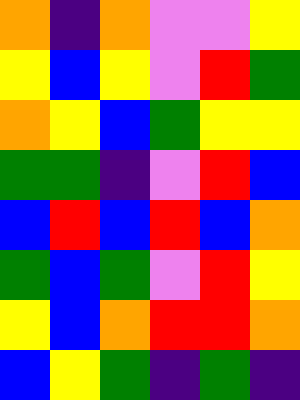[["orange", "indigo", "orange", "violet", "violet", "yellow"], ["yellow", "blue", "yellow", "violet", "red", "green"], ["orange", "yellow", "blue", "green", "yellow", "yellow"], ["green", "green", "indigo", "violet", "red", "blue"], ["blue", "red", "blue", "red", "blue", "orange"], ["green", "blue", "green", "violet", "red", "yellow"], ["yellow", "blue", "orange", "red", "red", "orange"], ["blue", "yellow", "green", "indigo", "green", "indigo"]]